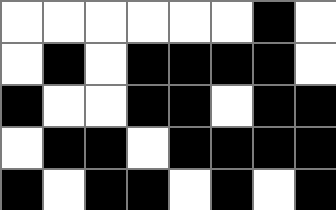[["white", "white", "white", "white", "white", "white", "black", "white"], ["white", "black", "white", "black", "black", "black", "black", "white"], ["black", "white", "white", "black", "black", "white", "black", "black"], ["white", "black", "black", "white", "black", "black", "black", "black"], ["black", "white", "black", "black", "white", "black", "white", "black"]]